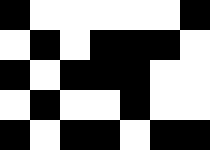[["black", "white", "white", "white", "white", "white", "black"], ["white", "black", "white", "black", "black", "black", "white"], ["black", "white", "black", "black", "black", "white", "white"], ["white", "black", "white", "white", "black", "white", "white"], ["black", "white", "black", "black", "white", "black", "black"]]